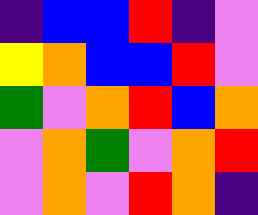[["indigo", "blue", "blue", "red", "indigo", "violet"], ["yellow", "orange", "blue", "blue", "red", "violet"], ["green", "violet", "orange", "red", "blue", "orange"], ["violet", "orange", "green", "violet", "orange", "red"], ["violet", "orange", "violet", "red", "orange", "indigo"]]